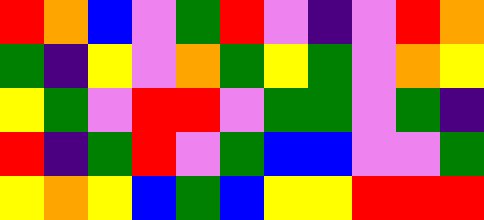[["red", "orange", "blue", "violet", "green", "red", "violet", "indigo", "violet", "red", "orange"], ["green", "indigo", "yellow", "violet", "orange", "green", "yellow", "green", "violet", "orange", "yellow"], ["yellow", "green", "violet", "red", "red", "violet", "green", "green", "violet", "green", "indigo"], ["red", "indigo", "green", "red", "violet", "green", "blue", "blue", "violet", "violet", "green"], ["yellow", "orange", "yellow", "blue", "green", "blue", "yellow", "yellow", "red", "red", "red"]]